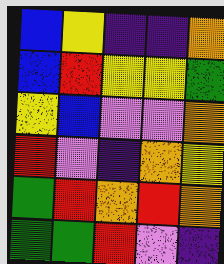[["blue", "yellow", "indigo", "indigo", "orange"], ["blue", "red", "yellow", "yellow", "green"], ["yellow", "blue", "violet", "violet", "orange"], ["red", "violet", "indigo", "orange", "yellow"], ["green", "red", "orange", "red", "orange"], ["green", "green", "red", "violet", "indigo"]]